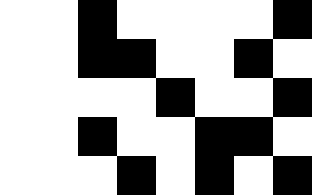[["white", "white", "black", "white", "white", "white", "white", "black"], ["white", "white", "black", "black", "white", "white", "black", "white"], ["white", "white", "white", "white", "black", "white", "white", "black"], ["white", "white", "black", "white", "white", "black", "black", "white"], ["white", "white", "white", "black", "white", "black", "white", "black"]]